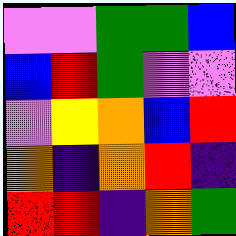[["violet", "violet", "green", "green", "blue"], ["blue", "red", "green", "violet", "violet"], ["violet", "yellow", "orange", "blue", "red"], ["orange", "indigo", "orange", "red", "indigo"], ["red", "red", "indigo", "orange", "green"]]